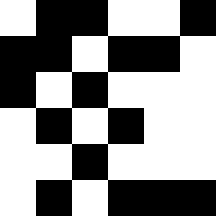[["white", "black", "black", "white", "white", "black"], ["black", "black", "white", "black", "black", "white"], ["black", "white", "black", "white", "white", "white"], ["white", "black", "white", "black", "white", "white"], ["white", "white", "black", "white", "white", "white"], ["white", "black", "white", "black", "black", "black"]]